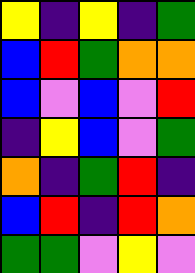[["yellow", "indigo", "yellow", "indigo", "green"], ["blue", "red", "green", "orange", "orange"], ["blue", "violet", "blue", "violet", "red"], ["indigo", "yellow", "blue", "violet", "green"], ["orange", "indigo", "green", "red", "indigo"], ["blue", "red", "indigo", "red", "orange"], ["green", "green", "violet", "yellow", "violet"]]